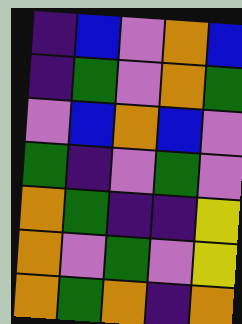[["indigo", "blue", "violet", "orange", "blue"], ["indigo", "green", "violet", "orange", "green"], ["violet", "blue", "orange", "blue", "violet"], ["green", "indigo", "violet", "green", "violet"], ["orange", "green", "indigo", "indigo", "yellow"], ["orange", "violet", "green", "violet", "yellow"], ["orange", "green", "orange", "indigo", "orange"]]